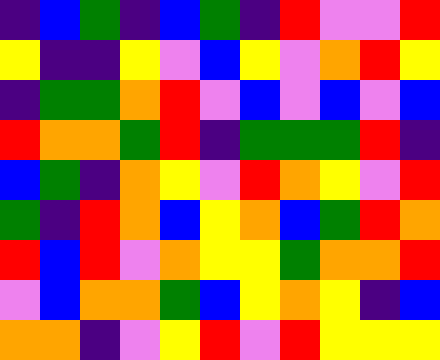[["indigo", "blue", "green", "indigo", "blue", "green", "indigo", "red", "violet", "violet", "red"], ["yellow", "indigo", "indigo", "yellow", "violet", "blue", "yellow", "violet", "orange", "red", "yellow"], ["indigo", "green", "green", "orange", "red", "violet", "blue", "violet", "blue", "violet", "blue"], ["red", "orange", "orange", "green", "red", "indigo", "green", "green", "green", "red", "indigo"], ["blue", "green", "indigo", "orange", "yellow", "violet", "red", "orange", "yellow", "violet", "red"], ["green", "indigo", "red", "orange", "blue", "yellow", "orange", "blue", "green", "red", "orange"], ["red", "blue", "red", "violet", "orange", "yellow", "yellow", "green", "orange", "orange", "red"], ["violet", "blue", "orange", "orange", "green", "blue", "yellow", "orange", "yellow", "indigo", "blue"], ["orange", "orange", "indigo", "violet", "yellow", "red", "violet", "red", "yellow", "yellow", "yellow"]]